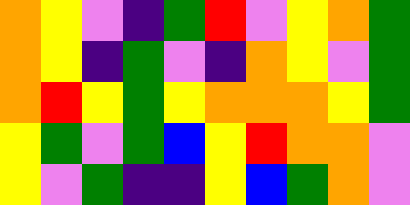[["orange", "yellow", "violet", "indigo", "green", "red", "violet", "yellow", "orange", "green"], ["orange", "yellow", "indigo", "green", "violet", "indigo", "orange", "yellow", "violet", "green"], ["orange", "red", "yellow", "green", "yellow", "orange", "orange", "orange", "yellow", "green"], ["yellow", "green", "violet", "green", "blue", "yellow", "red", "orange", "orange", "violet"], ["yellow", "violet", "green", "indigo", "indigo", "yellow", "blue", "green", "orange", "violet"]]